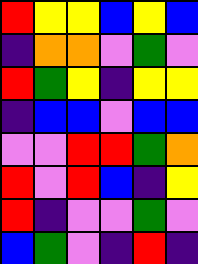[["red", "yellow", "yellow", "blue", "yellow", "blue"], ["indigo", "orange", "orange", "violet", "green", "violet"], ["red", "green", "yellow", "indigo", "yellow", "yellow"], ["indigo", "blue", "blue", "violet", "blue", "blue"], ["violet", "violet", "red", "red", "green", "orange"], ["red", "violet", "red", "blue", "indigo", "yellow"], ["red", "indigo", "violet", "violet", "green", "violet"], ["blue", "green", "violet", "indigo", "red", "indigo"]]